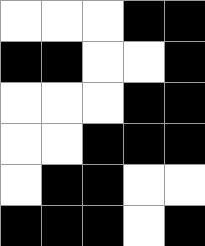[["white", "white", "white", "black", "black"], ["black", "black", "white", "white", "black"], ["white", "white", "white", "black", "black"], ["white", "white", "black", "black", "black"], ["white", "black", "black", "white", "white"], ["black", "black", "black", "white", "black"]]